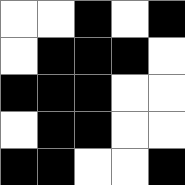[["white", "white", "black", "white", "black"], ["white", "black", "black", "black", "white"], ["black", "black", "black", "white", "white"], ["white", "black", "black", "white", "white"], ["black", "black", "white", "white", "black"]]